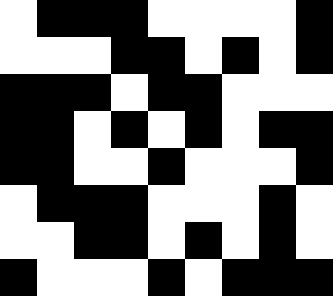[["white", "black", "black", "black", "white", "white", "white", "white", "black"], ["white", "white", "white", "black", "black", "white", "black", "white", "black"], ["black", "black", "black", "white", "black", "black", "white", "white", "white"], ["black", "black", "white", "black", "white", "black", "white", "black", "black"], ["black", "black", "white", "white", "black", "white", "white", "white", "black"], ["white", "black", "black", "black", "white", "white", "white", "black", "white"], ["white", "white", "black", "black", "white", "black", "white", "black", "white"], ["black", "white", "white", "white", "black", "white", "black", "black", "black"]]